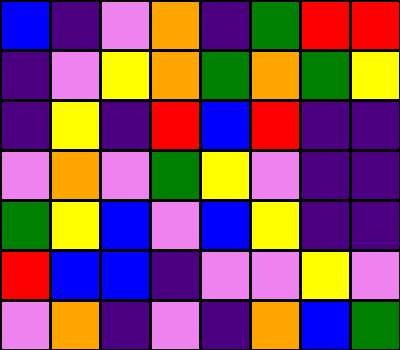[["blue", "indigo", "violet", "orange", "indigo", "green", "red", "red"], ["indigo", "violet", "yellow", "orange", "green", "orange", "green", "yellow"], ["indigo", "yellow", "indigo", "red", "blue", "red", "indigo", "indigo"], ["violet", "orange", "violet", "green", "yellow", "violet", "indigo", "indigo"], ["green", "yellow", "blue", "violet", "blue", "yellow", "indigo", "indigo"], ["red", "blue", "blue", "indigo", "violet", "violet", "yellow", "violet"], ["violet", "orange", "indigo", "violet", "indigo", "orange", "blue", "green"]]